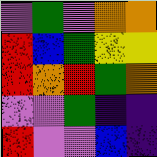[["violet", "green", "violet", "orange", "orange"], ["red", "blue", "green", "yellow", "yellow"], ["red", "orange", "red", "green", "orange"], ["violet", "violet", "green", "indigo", "indigo"], ["red", "violet", "violet", "blue", "indigo"]]